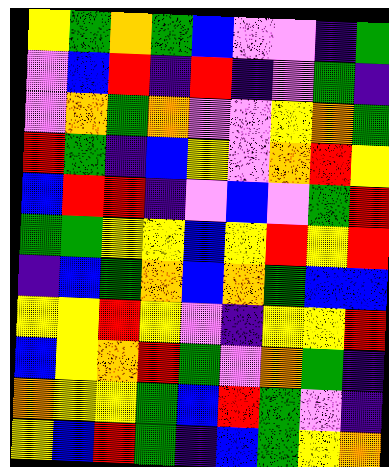[["yellow", "green", "orange", "green", "blue", "violet", "violet", "indigo", "green"], ["violet", "blue", "red", "indigo", "red", "indigo", "violet", "green", "indigo"], ["violet", "orange", "green", "orange", "violet", "violet", "yellow", "orange", "green"], ["red", "green", "indigo", "blue", "yellow", "violet", "orange", "red", "yellow"], ["blue", "red", "red", "indigo", "violet", "blue", "violet", "green", "red"], ["green", "green", "yellow", "yellow", "blue", "yellow", "red", "yellow", "red"], ["indigo", "blue", "green", "orange", "blue", "orange", "green", "blue", "blue"], ["yellow", "yellow", "red", "yellow", "violet", "indigo", "yellow", "yellow", "red"], ["blue", "yellow", "orange", "red", "green", "violet", "orange", "green", "indigo"], ["orange", "yellow", "yellow", "green", "blue", "red", "green", "violet", "indigo"], ["yellow", "blue", "red", "green", "indigo", "blue", "green", "yellow", "orange"]]